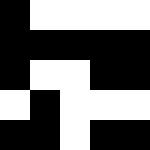[["black", "white", "white", "white", "white"], ["black", "black", "black", "black", "black"], ["black", "white", "white", "black", "black"], ["white", "black", "white", "white", "white"], ["black", "black", "white", "black", "black"]]